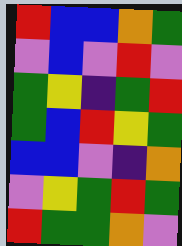[["red", "blue", "blue", "orange", "green"], ["violet", "blue", "violet", "red", "violet"], ["green", "yellow", "indigo", "green", "red"], ["green", "blue", "red", "yellow", "green"], ["blue", "blue", "violet", "indigo", "orange"], ["violet", "yellow", "green", "red", "green"], ["red", "green", "green", "orange", "violet"]]